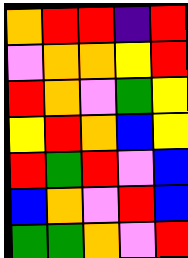[["orange", "red", "red", "indigo", "red"], ["violet", "orange", "orange", "yellow", "red"], ["red", "orange", "violet", "green", "yellow"], ["yellow", "red", "orange", "blue", "yellow"], ["red", "green", "red", "violet", "blue"], ["blue", "orange", "violet", "red", "blue"], ["green", "green", "orange", "violet", "red"]]